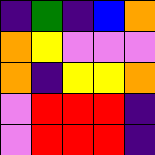[["indigo", "green", "indigo", "blue", "orange"], ["orange", "yellow", "violet", "violet", "violet"], ["orange", "indigo", "yellow", "yellow", "orange"], ["violet", "red", "red", "red", "indigo"], ["violet", "red", "red", "red", "indigo"]]